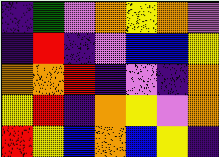[["indigo", "green", "violet", "orange", "yellow", "orange", "violet"], ["indigo", "red", "indigo", "violet", "blue", "blue", "yellow"], ["orange", "orange", "red", "indigo", "violet", "indigo", "orange"], ["yellow", "red", "indigo", "orange", "yellow", "violet", "orange"], ["red", "yellow", "blue", "orange", "blue", "yellow", "indigo"]]